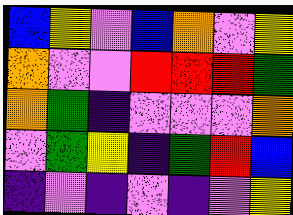[["blue", "yellow", "violet", "blue", "orange", "violet", "yellow"], ["orange", "violet", "violet", "red", "red", "red", "green"], ["orange", "green", "indigo", "violet", "violet", "violet", "orange"], ["violet", "green", "yellow", "indigo", "green", "red", "blue"], ["indigo", "violet", "indigo", "violet", "indigo", "violet", "yellow"]]